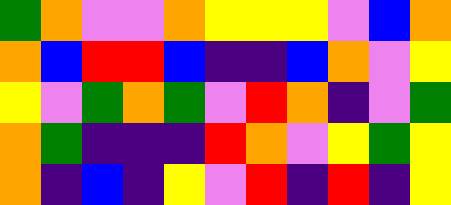[["green", "orange", "violet", "violet", "orange", "yellow", "yellow", "yellow", "violet", "blue", "orange"], ["orange", "blue", "red", "red", "blue", "indigo", "indigo", "blue", "orange", "violet", "yellow"], ["yellow", "violet", "green", "orange", "green", "violet", "red", "orange", "indigo", "violet", "green"], ["orange", "green", "indigo", "indigo", "indigo", "red", "orange", "violet", "yellow", "green", "yellow"], ["orange", "indigo", "blue", "indigo", "yellow", "violet", "red", "indigo", "red", "indigo", "yellow"]]